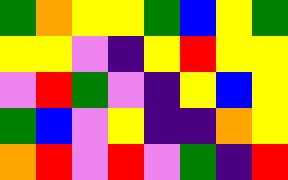[["green", "orange", "yellow", "yellow", "green", "blue", "yellow", "green"], ["yellow", "yellow", "violet", "indigo", "yellow", "red", "yellow", "yellow"], ["violet", "red", "green", "violet", "indigo", "yellow", "blue", "yellow"], ["green", "blue", "violet", "yellow", "indigo", "indigo", "orange", "yellow"], ["orange", "red", "violet", "red", "violet", "green", "indigo", "red"]]